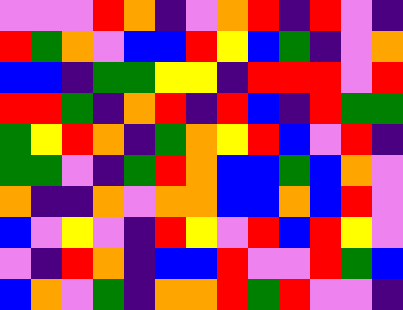[["violet", "violet", "violet", "red", "orange", "indigo", "violet", "orange", "red", "indigo", "red", "violet", "indigo"], ["red", "green", "orange", "violet", "blue", "blue", "red", "yellow", "blue", "green", "indigo", "violet", "orange"], ["blue", "blue", "indigo", "green", "green", "yellow", "yellow", "indigo", "red", "red", "red", "violet", "red"], ["red", "red", "green", "indigo", "orange", "red", "indigo", "red", "blue", "indigo", "red", "green", "green"], ["green", "yellow", "red", "orange", "indigo", "green", "orange", "yellow", "red", "blue", "violet", "red", "indigo"], ["green", "green", "violet", "indigo", "green", "red", "orange", "blue", "blue", "green", "blue", "orange", "violet"], ["orange", "indigo", "indigo", "orange", "violet", "orange", "orange", "blue", "blue", "orange", "blue", "red", "violet"], ["blue", "violet", "yellow", "violet", "indigo", "red", "yellow", "violet", "red", "blue", "red", "yellow", "violet"], ["violet", "indigo", "red", "orange", "indigo", "blue", "blue", "red", "violet", "violet", "red", "green", "blue"], ["blue", "orange", "violet", "green", "indigo", "orange", "orange", "red", "green", "red", "violet", "violet", "indigo"]]